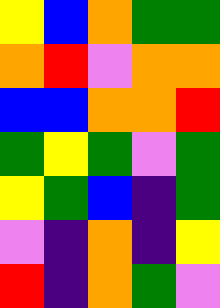[["yellow", "blue", "orange", "green", "green"], ["orange", "red", "violet", "orange", "orange"], ["blue", "blue", "orange", "orange", "red"], ["green", "yellow", "green", "violet", "green"], ["yellow", "green", "blue", "indigo", "green"], ["violet", "indigo", "orange", "indigo", "yellow"], ["red", "indigo", "orange", "green", "violet"]]